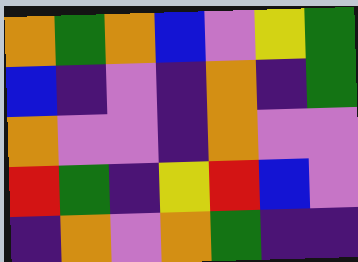[["orange", "green", "orange", "blue", "violet", "yellow", "green"], ["blue", "indigo", "violet", "indigo", "orange", "indigo", "green"], ["orange", "violet", "violet", "indigo", "orange", "violet", "violet"], ["red", "green", "indigo", "yellow", "red", "blue", "violet"], ["indigo", "orange", "violet", "orange", "green", "indigo", "indigo"]]